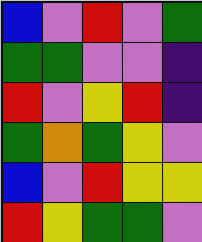[["blue", "violet", "red", "violet", "green"], ["green", "green", "violet", "violet", "indigo"], ["red", "violet", "yellow", "red", "indigo"], ["green", "orange", "green", "yellow", "violet"], ["blue", "violet", "red", "yellow", "yellow"], ["red", "yellow", "green", "green", "violet"]]